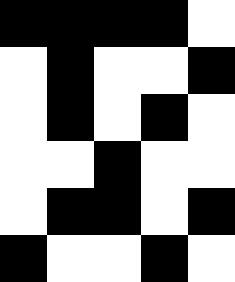[["black", "black", "black", "black", "white"], ["white", "black", "white", "white", "black"], ["white", "black", "white", "black", "white"], ["white", "white", "black", "white", "white"], ["white", "black", "black", "white", "black"], ["black", "white", "white", "black", "white"]]